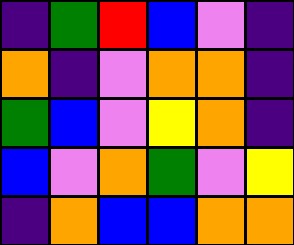[["indigo", "green", "red", "blue", "violet", "indigo"], ["orange", "indigo", "violet", "orange", "orange", "indigo"], ["green", "blue", "violet", "yellow", "orange", "indigo"], ["blue", "violet", "orange", "green", "violet", "yellow"], ["indigo", "orange", "blue", "blue", "orange", "orange"]]